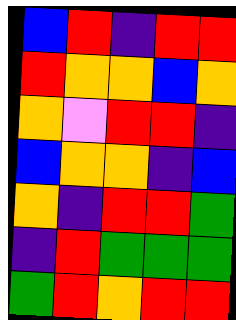[["blue", "red", "indigo", "red", "red"], ["red", "orange", "orange", "blue", "orange"], ["orange", "violet", "red", "red", "indigo"], ["blue", "orange", "orange", "indigo", "blue"], ["orange", "indigo", "red", "red", "green"], ["indigo", "red", "green", "green", "green"], ["green", "red", "orange", "red", "red"]]